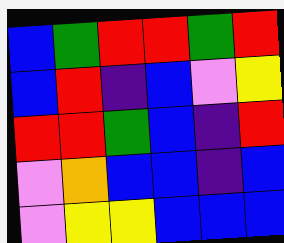[["blue", "green", "red", "red", "green", "red"], ["blue", "red", "indigo", "blue", "violet", "yellow"], ["red", "red", "green", "blue", "indigo", "red"], ["violet", "orange", "blue", "blue", "indigo", "blue"], ["violet", "yellow", "yellow", "blue", "blue", "blue"]]